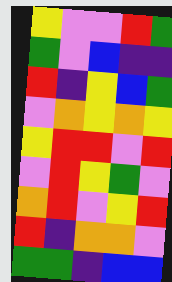[["yellow", "violet", "violet", "red", "green"], ["green", "violet", "blue", "indigo", "indigo"], ["red", "indigo", "yellow", "blue", "green"], ["violet", "orange", "yellow", "orange", "yellow"], ["yellow", "red", "red", "violet", "red"], ["violet", "red", "yellow", "green", "violet"], ["orange", "red", "violet", "yellow", "red"], ["red", "indigo", "orange", "orange", "violet"], ["green", "green", "indigo", "blue", "blue"]]